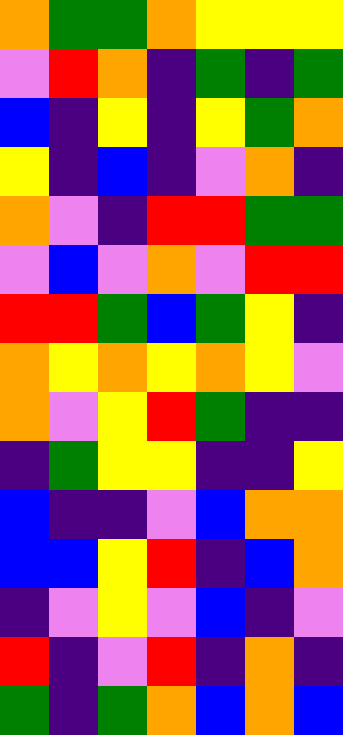[["orange", "green", "green", "orange", "yellow", "yellow", "yellow"], ["violet", "red", "orange", "indigo", "green", "indigo", "green"], ["blue", "indigo", "yellow", "indigo", "yellow", "green", "orange"], ["yellow", "indigo", "blue", "indigo", "violet", "orange", "indigo"], ["orange", "violet", "indigo", "red", "red", "green", "green"], ["violet", "blue", "violet", "orange", "violet", "red", "red"], ["red", "red", "green", "blue", "green", "yellow", "indigo"], ["orange", "yellow", "orange", "yellow", "orange", "yellow", "violet"], ["orange", "violet", "yellow", "red", "green", "indigo", "indigo"], ["indigo", "green", "yellow", "yellow", "indigo", "indigo", "yellow"], ["blue", "indigo", "indigo", "violet", "blue", "orange", "orange"], ["blue", "blue", "yellow", "red", "indigo", "blue", "orange"], ["indigo", "violet", "yellow", "violet", "blue", "indigo", "violet"], ["red", "indigo", "violet", "red", "indigo", "orange", "indigo"], ["green", "indigo", "green", "orange", "blue", "orange", "blue"]]